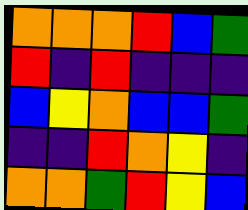[["orange", "orange", "orange", "red", "blue", "green"], ["red", "indigo", "red", "indigo", "indigo", "indigo"], ["blue", "yellow", "orange", "blue", "blue", "green"], ["indigo", "indigo", "red", "orange", "yellow", "indigo"], ["orange", "orange", "green", "red", "yellow", "blue"]]